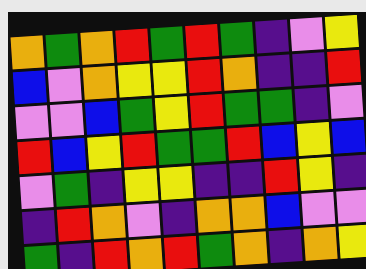[["orange", "green", "orange", "red", "green", "red", "green", "indigo", "violet", "yellow"], ["blue", "violet", "orange", "yellow", "yellow", "red", "orange", "indigo", "indigo", "red"], ["violet", "violet", "blue", "green", "yellow", "red", "green", "green", "indigo", "violet"], ["red", "blue", "yellow", "red", "green", "green", "red", "blue", "yellow", "blue"], ["violet", "green", "indigo", "yellow", "yellow", "indigo", "indigo", "red", "yellow", "indigo"], ["indigo", "red", "orange", "violet", "indigo", "orange", "orange", "blue", "violet", "violet"], ["green", "indigo", "red", "orange", "red", "green", "orange", "indigo", "orange", "yellow"]]